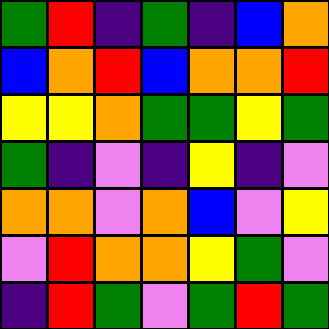[["green", "red", "indigo", "green", "indigo", "blue", "orange"], ["blue", "orange", "red", "blue", "orange", "orange", "red"], ["yellow", "yellow", "orange", "green", "green", "yellow", "green"], ["green", "indigo", "violet", "indigo", "yellow", "indigo", "violet"], ["orange", "orange", "violet", "orange", "blue", "violet", "yellow"], ["violet", "red", "orange", "orange", "yellow", "green", "violet"], ["indigo", "red", "green", "violet", "green", "red", "green"]]